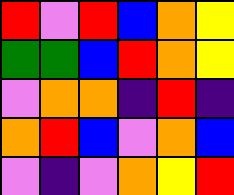[["red", "violet", "red", "blue", "orange", "yellow"], ["green", "green", "blue", "red", "orange", "yellow"], ["violet", "orange", "orange", "indigo", "red", "indigo"], ["orange", "red", "blue", "violet", "orange", "blue"], ["violet", "indigo", "violet", "orange", "yellow", "red"]]